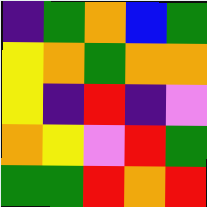[["indigo", "green", "orange", "blue", "green"], ["yellow", "orange", "green", "orange", "orange"], ["yellow", "indigo", "red", "indigo", "violet"], ["orange", "yellow", "violet", "red", "green"], ["green", "green", "red", "orange", "red"]]